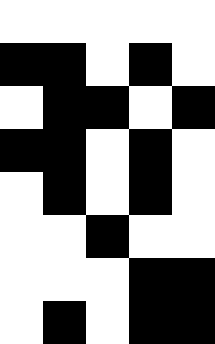[["white", "white", "white", "white", "white"], ["black", "black", "white", "black", "white"], ["white", "black", "black", "white", "black"], ["black", "black", "white", "black", "white"], ["white", "black", "white", "black", "white"], ["white", "white", "black", "white", "white"], ["white", "white", "white", "black", "black"], ["white", "black", "white", "black", "black"]]